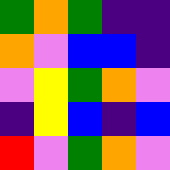[["green", "orange", "green", "indigo", "indigo"], ["orange", "violet", "blue", "blue", "indigo"], ["violet", "yellow", "green", "orange", "violet"], ["indigo", "yellow", "blue", "indigo", "blue"], ["red", "violet", "green", "orange", "violet"]]